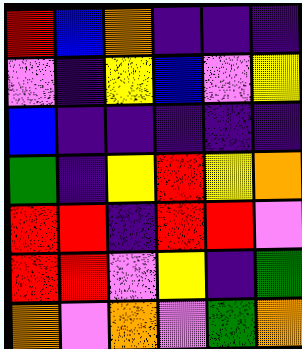[["red", "blue", "orange", "indigo", "indigo", "indigo"], ["violet", "indigo", "yellow", "blue", "violet", "yellow"], ["blue", "indigo", "indigo", "indigo", "indigo", "indigo"], ["green", "indigo", "yellow", "red", "yellow", "orange"], ["red", "red", "indigo", "red", "red", "violet"], ["red", "red", "violet", "yellow", "indigo", "green"], ["orange", "violet", "orange", "violet", "green", "orange"]]